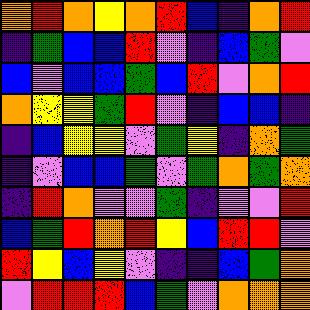[["orange", "red", "orange", "yellow", "orange", "red", "blue", "indigo", "orange", "red"], ["indigo", "green", "blue", "blue", "red", "violet", "indigo", "blue", "green", "violet"], ["blue", "violet", "blue", "blue", "green", "blue", "red", "violet", "orange", "red"], ["orange", "yellow", "yellow", "green", "red", "violet", "indigo", "blue", "blue", "indigo"], ["indigo", "blue", "yellow", "yellow", "violet", "green", "yellow", "indigo", "orange", "green"], ["indigo", "violet", "blue", "blue", "green", "violet", "green", "orange", "green", "orange"], ["indigo", "red", "orange", "violet", "violet", "green", "indigo", "violet", "violet", "red"], ["blue", "green", "red", "orange", "red", "yellow", "blue", "red", "red", "violet"], ["red", "yellow", "blue", "yellow", "violet", "indigo", "indigo", "blue", "green", "orange"], ["violet", "red", "red", "red", "blue", "green", "violet", "orange", "orange", "orange"]]